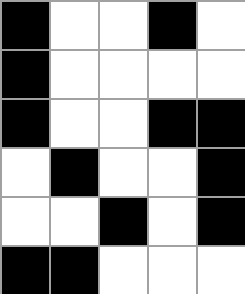[["black", "white", "white", "black", "white"], ["black", "white", "white", "white", "white"], ["black", "white", "white", "black", "black"], ["white", "black", "white", "white", "black"], ["white", "white", "black", "white", "black"], ["black", "black", "white", "white", "white"]]